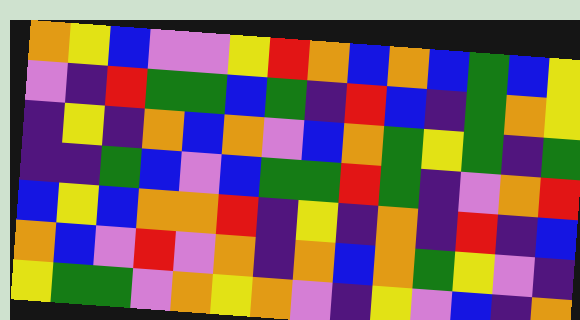[["orange", "yellow", "blue", "violet", "violet", "yellow", "red", "orange", "blue", "orange", "blue", "green", "blue", "yellow"], ["violet", "indigo", "red", "green", "green", "blue", "green", "indigo", "red", "blue", "indigo", "green", "orange", "yellow"], ["indigo", "yellow", "indigo", "orange", "blue", "orange", "violet", "blue", "orange", "green", "yellow", "green", "indigo", "green"], ["indigo", "indigo", "green", "blue", "violet", "blue", "green", "green", "red", "green", "indigo", "violet", "orange", "red"], ["blue", "yellow", "blue", "orange", "orange", "red", "indigo", "yellow", "indigo", "orange", "indigo", "red", "indigo", "blue"], ["orange", "blue", "violet", "red", "violet", "orange", "indigo", "orange", "blue", "orange", "green", "yellow", "violet", "indigo"], ["yellow", "green", "green", "violet", "orange", "yellow", "orange", "violet", "indigo", "yellow", "violet", "blue", "indigo", "orange"]]